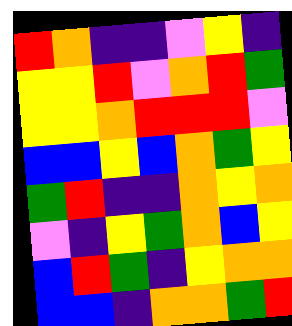[["red", "orange", "indigo", "indigo", "violet", "yellow", "indigo"], ["yellow", "yellow", "red", "violet", "orange", "red", "green"], ["yellow", "yellow", "orange", "red", "red", "red", "violet"], ["blue", "blue", "yellow", "blue", "orange", "green", "yellow"], ["green", "red", "indigo", "indigo", "orange", "yellow", "orange"], ["violet", "indigo", "yellow", "green", "orange", "blue", "yellow"], ["blue", "red", "green", "indigo", "yellow", "orange", "orange"], ["blue", "blue", "indigo", "orange", "orange", "green", "red"]]